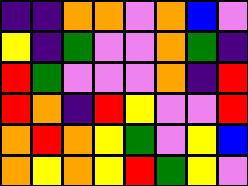[["indigo", "indigo", "orange", "orange", "violet", "orange", "blue", "violet"], ["yellow", "indigo", "green", "violet", "violet", "orange", "green", "indigo"], ["red", "green", "violet", "violet", "violet", "orange", "indigo", "red"], ["red", "orange", "indigo", "red", "yellow", "violet", "violet", "red"], ["orange", "red", "orange", "yellow", "green", "violet", "yellow", "blue"], ["orange", "yellow", "orange", "yellow", "red", "green", "yellow", "violet"]]